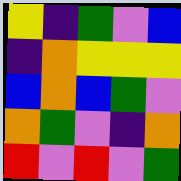[["yellow", "indigo", "green", "violet", "blue"], ["indigo", "orange", "yellow", "yellow", "yellow"], ["blue", "orange", "blue", "green", "violet"], ["orange", "green", "violet", "indigo", "orange"], ["red", "violet", "red", "violet", "green"]]